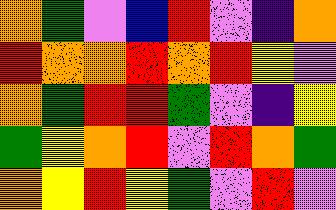[["orange", "green", "violet", "blue", "red", "violet", "indigo", "orange"], ["red", "orange", "orange", "red", "orange", "red", "yellow", "violet"], ["orange", "green", "red", "red", "green", "violet", "indigo", "yellow"], ["green", "yellow", "orange", "red", "violet", "red", "orange", "green"], ["orange", "yellow", "red", "yellow", "green", "violet", "red", "violet"]]